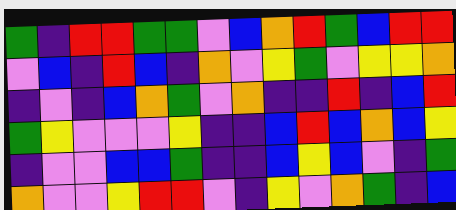[["green", "indigo", "red", "red", "green", "green", "violet", "blue", "orange", "red", "green", "blue", "red", "red"], ["violet", "blue", "indigo", "red", "blue", "indigo", "orange", "violet", "yellow", "green", "violet", "yellow", "yellow", "orange"], ["indigo", "violet", "indigo", "blue", "orange", "green", "violet", "orange", "indigo", "indigo", "red", "indigo", "blue", "red"], ["green", "yellow", "violet", "violet", "violet", "yellow", "indigo", "indigo", "blue", "red", "blue", "orange", "blue", "yellow"], ["indigo", "violet", "violet", "blue", "blue", "green", "indigo", "indigo", "blue", "yellow", "blue", "violet", "indigo", "green"], ["orange", "violet", "violet", "yellow", "red", "red", "violet", "indigo", "yellow", "violet", "orange", "green", "indigo", "blue"]]